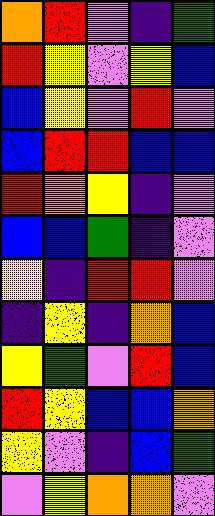[["orange", "red", "violet", "indigo", "green"], ["red", "yellow", "violet", "yellow", "blue"], ["blue", "yellow", "violet", "red", "violet"], ["blue", "red", "red", "blue", "blue"], ["red", "orange", "yellow", "indigo", "violet"], ["blue", "blue", "green", "indigo", "violet"], ["yellow", "indigo", "red", "red", "violet"], ["indigo", "yellow", "indigo", "orange", "blue"], ["yellow", "green", "violet", "red", "blue"], ["red", "yellow", "blue", "blue", "orange"], ["yellow", "violet", "indigo", "blue", "green"], ["violet", "yellow", "orange", "orange", "violet"]]